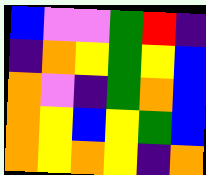[["blue", "violet", "violet", "green", "red", "indigo"], ["indigo", "orange", "yellow", "green", "yellow", "blue"], ["orange", "violet", "indigo", "green", "orange", "blue"], ["orange", "yellow", "blue", "yellow", "green", "blue"], ["orange", "yellow", "orange", "yellow", "indigo", "orange"]]